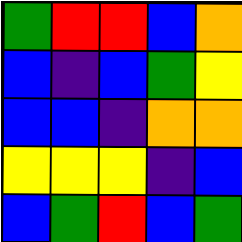[["green", "red", "red", "blue", "orange"], ["blue", "indigo", "blue", "green", "yellow"], ["blue", "blue", "indigo", "orange", "orange"], ["yellow", "yellow", "yellow", "indigo", "blue"], ["blue", "green", "red", "blue", "green"]]